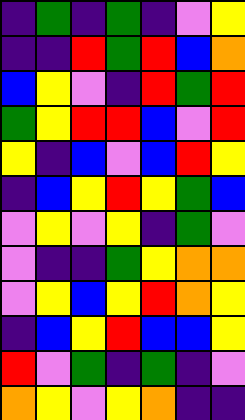[["indigo", "green", "indigo", "green", "indigo", "violet", "yellow"], ["indigo", "indigo", "red", "green", "red", "blue", "orange"], ["blue", "yellow", "violet", "indigo", "red", "green", "red"], ["green", "yellow", "red", "red", "blue", "violet", "red"], ["yellow", "indigo", "blue", "violet", "blue", "red", "yellow"], ["indigo", "blue", "yellow", "red", "yellow", "green", "blue"], ["violet", "yellow", "violet", "yellow", "indigo", "green", "violet"], ["violet", "indigo", "indigo", "green", "yellow", "orange", "orange"], ["violet", "yellow", "blue", "yellow", "red", "orange", "yellow"], ["indigo", "blue", "yellow", "red", "blue", "blue", "yellow"], ["red", "violet", "green", "indigo", "green", "indigo", "violet"], ["orange", "yellow", "violet", "yellow", "orange", "indigo", "indigo"]]